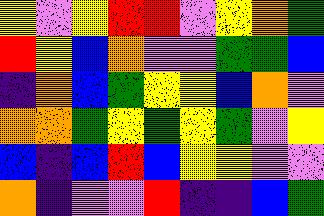[["yellow", "violet", "yellow", "red", "red", "violet", "yellow", "orange", "green"], ["red", "yellow", "blue", "orange", "violet", "violet", "green", "green", "blue"], ["indigo", "orange", "blue", "green", "yellow", "yellow", "blue", "orange", "violet"], ["orange", "orange", "green", "yellow", "green", "yellow", "green", "violet", "yellow"], ["blue", "indigo", "blue", "red", "blue", "yellow", "yellow", "violet", "violet"], ["orange", "indigo", "violet", "violet", "red", "indigo", "indigo", "blue", "green"]]